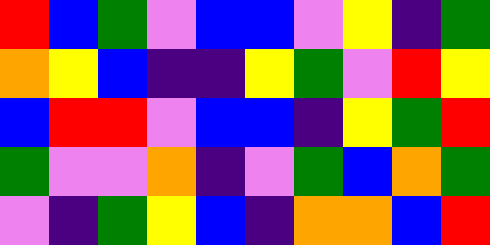[["red", "blue", "green", "violet", "blue", "blue", "violet", "yellow", "indigo", "green"], ["orange", "yellow", "blue", "indigo", "indigo", "yellow", "green", "violet", "red", "yellow"], ["blue", "red", "red", "violet", "blue", "blue", "indigo", "yellow", "green", "red"], ["green", "violet", "violet", "orange", "indigo", "violet", "green", "blue", "orange", "green"], ["violet", "indigo", "green", "yellow", "blue", "indigo", "orange", "orange", "blue", "red"]]